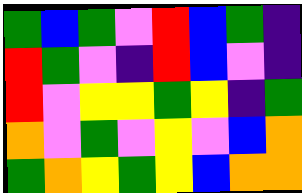[["green", "blue", "green", "violet", "red", "blue", "green", "indigo"], ["red", "green", "violet", "indigo", "red", "blue", "violet", "indigo"], ["red", "violet", "yellow", "yellow", "green", "yellow", "indigo", "green"], ["orange", "violet", "green", "violet", "yellow", "violet", "blue", "orange"], ["green", "orange", "yellow", "green", "yellow", "blue", "orange", "orange"]]